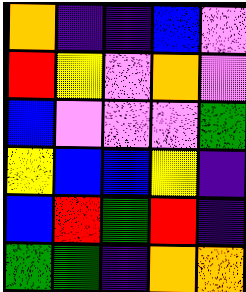[["orange", "indigo", "indigo", "blue", "violet"], ["red", "yellow", "violet", "orange", "violet"], ["blue", "violet", "violet", "violet", "green"], ["yellow", "blue", "blue", "yellow", "indigo"], ["blue", "red", "green", "red", "indigo"], ["green", "green", "indigo", "orange", "orange"]]